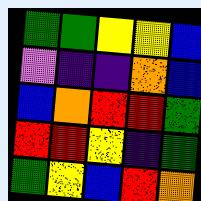[["green", "green", "yellow", "yellow", "blue"], ["violet", "indigo", "indigo", "orange", "blue"], ["blue", "orange", "red", "red", "green"], ["red", "red", "yellow", "indigo", "green"], ["green", "yellow", "blue", "red", "orange"]]